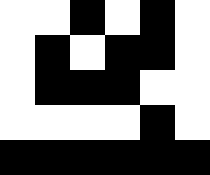[["white", "white", "black", "white", "black", "white"], ["white", "black", "white", "black", "black", "white"], ["white", "black", "black", "black", "white", "white"], ["white", "white", "white", "white", "black", "white"], ["black", "black", "black", "black", "black", "black"]]